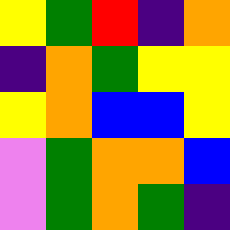[["yellow", "green", "red", "indigo", "orange"], ["indigo", "orange", "green", "yellow", "yellow"], ["yellow", "orange", "blue", "blue", "yellow"], ["violet", "green", "orange", "orange", "blue"], ["violet", "green", "orange", "green", "indigo"]]